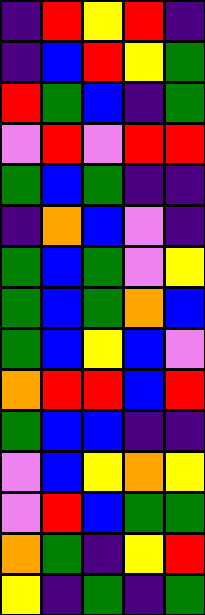[["indigo", "red", "yellow", "red", "indigo"], ["indigo", "blue", "red", "yellow", "green"], ["red", "green", "blue", "indigo", "green"], ["violet", "red", "violet", "red", "red"], ["green", "blue", "green", "indigo", "indigo"], ["indigo", "orange", "blue", "violet", "indigo"], ["green", "blue", "green", "violet", "yellow"], ["green", "blue", "green", "orange", "blue"], ["green", "blue", "yellow", "blue", "violet"], ["orange", "red", "red", "blue", "red"], ["green", "blue", "blue", "indigo", "indigo"], ["violet", "blue", "yellow", "orange", "yellow"], ["violet", "red", "blue", "green", "green"], ["orange", "green", "indigo", "yellow", "red"], ["yellow", "indigo", "green", "indigo", "green"]]